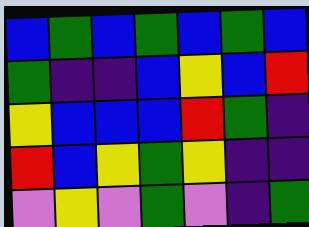[["blue", "green", "blue", "green", "blue", "green", "blue"], ["green", "indigo", "indigo", "blue", "yellow", "blue", "red"], ["yellow", "blue", "blue", "blue", "red", "green", "indigo"], ["red", "blue", "yellow", "green", "yellow", "indigo", "indigo"], ["violet", "yellow", "violet", "green", "violet", "indigo", "green"]]